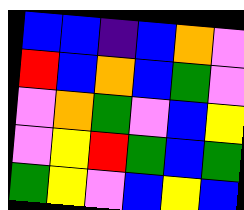[["blue", "blue", "indigo", "blue", "orange", "violet"], ["red", "blue", "orange", "blue", "green", "violet"], ["violet", "orange", "green", "violet", "blue", "yellow"], ["violet", "yellow", "red", "green", "blue", "green"], ["green", "yellow", "violet", "blue", "yellow", "blue"]]